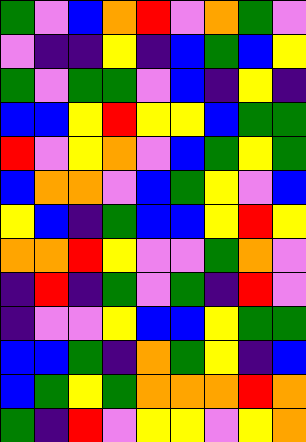[["green", "violet", "blue", "orange", "red", "violet", "orange", "green", "violet"], ["violet", "indigo", "indigo", "yellow", "indigo", "blue", "green", "blue", "yellow"], ["green", "violet", "green", "green", "violet", "blue", "indigo", "yellow", "indigo"], ["blue", "blue", "yellow", "red", "yellow", "yellow", "blue", "green", "green"], ["red", "violet", "yellow", "orange", "violet", "blue", "green", "yellow", "green"], ["blue", "orange", "orange", "violet", "blue", "green", "yellow", "violet", "blue"], ["yellow", "blue", "indigo", "green", "blue", "blue", "yellow", "red", "yellow"], ["orange", "orange", "red", "yellow", "violet", "violet", "green", "orange", "violet"], ["indigo", "red", "indigo", "green", "violet", "green", "indigo", "red", "violet"], ["indigo", "violet", "violet", "yellow", "blue", "blue", "yellow", "green", "green"], ["blue", "blue", "green", "indigo", "orange", "green", "yellow", "indigo", "blue"], ["blue", "green", "yellow", "green", "orange", "orange", "orange", "red", "orange"], ["green", "indigo", "red", "violet", "yellow", "yellow", "violet", "yellow", "orange"]]